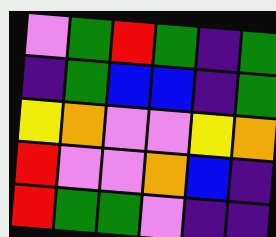[["violet", "green", "red", "green", "indigo", "green"], ["indigo", "green", "blue", "blue", "indigo", "green"], ["yellow", "orange", "violet", "violet", "yellow", "orange"], ["red", "violet", "violet", "orange", "blue", "indigo"], ["red", "green", "green", "violet", "indigo", "indigo"]]